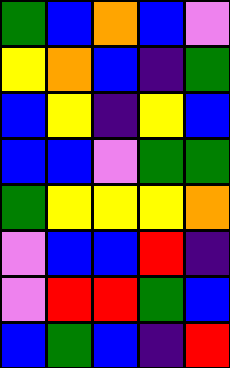[["green", "blue", "orange", "blue", "violet"], ["yellow", "orange", "blue", "indigo", "green"], ["blue", "yellow", "indigo", "yellow", "blue"], ["blue", "blue", "violet", "green", "green"], ["green", "yellow", "yellow", "yellow", "orange"], ["violet", "blue", "blue", "red", "indigo"], ["violet", "red", "red", "green", "blue"], ["blue", "green", "blue", "indigo", "red"]]